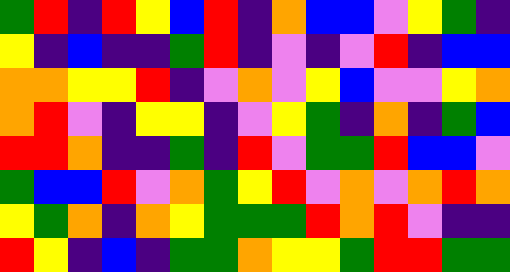[["green", "red", "indigo", "red", "yellow", "blue", "red", "indigo", "orange", "blue", "blue", "violet", "yellow", "green", "indigo"], ["yellow", "indigo", "blue", "indigo", "indigo", "green", "red", "indigo", "violet", "indigo", "violet", "red", "indigo", "blue", "blue"], ["orange", "orange", "yellow", "yellow", "red", "indigo", "violet", "orange", "violet", "yellow", "blue", "violet", "violet", "yellow", "orange"], ["orange", "red", "violet", "indigo", "yellow", "yellow", "indigo", "violet", "yellow", "green", "indigo", "orange", "indigo", "green", "blue"], ["red", "red", "orange", "indigo", "indigo", "green", "indigo", "red", "violet", "green", "green", "red", "blue", "blue", "violet"], ["green", "blue", "blue", "red", "violet", "orange", "green", "yellow", "red", "violet", "orange", "violet", "orange", "red", "orange"], ["yellow", "green", "orange", "indigo", "orange", "yellow", "green", "green", "green", "red", "orange", "red", "violet", "indigo", "indigo"], ["red", "yellow", "indigo", "blue", "indigo", "green", "green", "orange", "yellow", "yellow", "green", "red", "red", "green", "green"]]